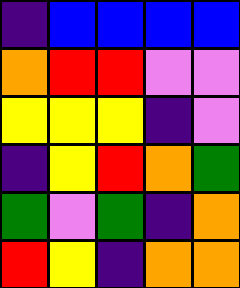[["indigo", "blue", "blue", "blue", "blue"], ["orange", "red", "red", "violet", "violet"], ["yellow", "yellow", "yellow", "indigo", "violet"], ["indigo", "yellow", "red", "orange", "green"], ["green", "violet", "green", "indigo", "orange"], ["red", "yellow", "indigo", "orange", "orange"]]